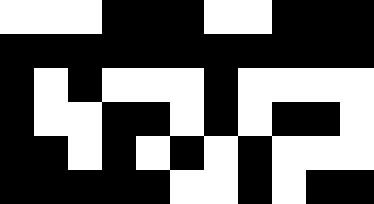[["white", "white", "white", "black", "black", "black", "white", "white", "black", "black", "black"], ["black", "black", "black", "black", "black", "black", "black", "black", "black", "black", "black"], ["black", "white", "black", "white", "white", "white", "black", "white", "white", "white", "white"], ["black", "white", "white", "black", "black", "white", "black", "white", "black", "black", "white"], ["black", "black", "white", "black", "white", "black", "white", "black", "white", "white", "white"], ["black", "black", "black", "black", "black", "white", "white", "black", "white", "black", "black"]]